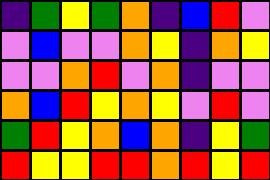[["indigo", "green", "yellow", "green", "orange", "indigo", "blue", "red", "violet"], ["violet", "blue", "violet", "violet", "orange", "yellow", "indigo", "orange", "yellow"], ["violet", "violet", "orange", "red", "violet", "orange", "indigo", "violet", "violet"], ["orange", "blue", "red", "yellow", "orange", "yellow", "violet", "red", "violet"], ["green", "red", "yellow", "orange", "blue", "orange", "indigo", "yellow", "green"], ["red", "yellow", "yellow", "red", "red", "orange", "red", "yellow", "red"]]